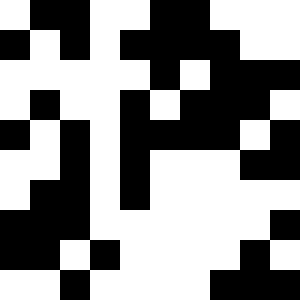[["white", "black", "black", "white", "white", "black", "black", "white", "white", "white"], ["black", "white", "black", "white", "black", "black", "black", "black", "white", "white"], ["white", "white", "white", "white", "white", "black", "white", "black", "black", "black"], ["white", "black", "white", "white", "black", "white", "black", "black", "black", "white"], ["black", "white", "black", "white", "black", "black", "black", "black", "white", "black"], ["white", "white", "black", "white", "black", "white", "white", "white", "black", "black"], ["white", "black", "black", "white", "black", "white", "white", "white", "white", "white"], ["black", "black", "black", "white", "white", "white", "white", "white", "white", "black"], ["black", "black", "white", "black", "white", "white", "white", "white", "black", "white"], ["white", "white", "black", "white", "white", "white", "white", "black", "black", "black"]]